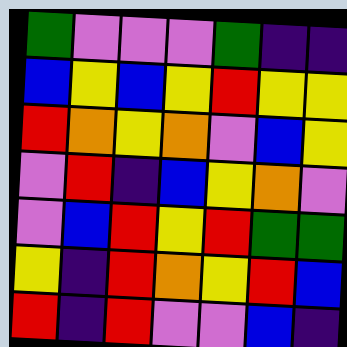[["green", "violet", "violet", "violet", "green", "indigo", "indigo"], ["blue", "yellow", "blue", "yellow", "red", "yellow", "yellow"], ["red", "orange", "yellow", "orange", "violet", "blue", "yellow"], ["violet", "red", "indigo", "blue", "yellow", "orange", "violet"], ["violet", "blue", "red", "yellow", "red", "green", "green"], ["yellow", "indigo", "red", "orange", "yellow", "red", "blue"], ["red", "indigo", "red", "violet", "violet", "blue", "indigo"]]